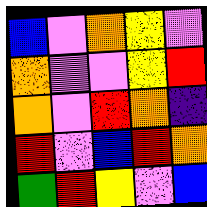[["blue", "violet", "orange", "yellow", "violet"], ["orange", "violet", "violet", "yellow", "red"], ["orange", "violet", "red", "orange", "indigo"], ["red", "violet", "blue", "red", "orange"], ["green", "red", "yellow", "violet", "blue"]]